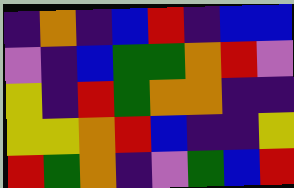[["indigo", "orange", "indigo", "blue", "red", "indigo", "blue", "blue"], ["violet", "indigo", "blue", "green", "green", "orange", "red", "violet"], ["yellow", "indigo", "red", "green", "orange", "orange", "indigo", "indigo"], ["yellow", "yellow", "orange", "red", "blue", "indigo", "indigo", "yellow"], ["red", "green", "orange", "indigo", "violet", "green", "blue", "red"]]